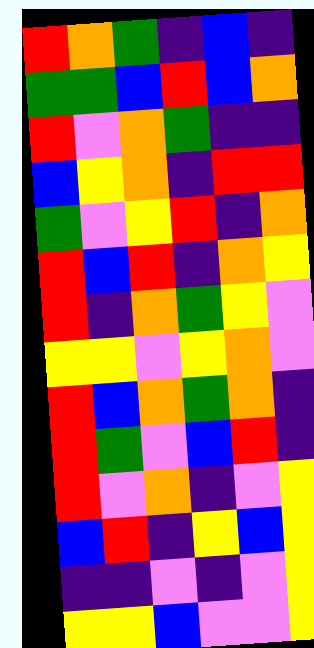[["red", "orange", "green", "indigo", "blue", "indigo"], ["green", "green", "blue", "red", "blue", "orange"], ["red", "violet", "orange", "green", "indigo", "indigo"], ["blue", "yellow", "orange", "indigo", "red", "red"], ["green", "violet", "yellow", "red", "indigo", "orange"], ["red", "blue", "red", "indigo", "orange", "yellow"], ["red", "indigo", "orange", "green", "yellow", "violet"], ["yellow", "yellow", "violet", "yellow", "orange", "violet"], ["red", "blue", "orange", "green", "orange", "indigo"], ["red", "green", "violet", "blue", "red", "indigo"], ["red", "violet", "orange", "indigo", "violet", "yellow"], ["blue", "red", "indigo", "yellow", "blue", "yellow"], ["indigo", "indigo", "violet", "indigo", "violet", "yellow"], ["yellow", "yellow", "blue", "violet", "violet", "yellow"]]